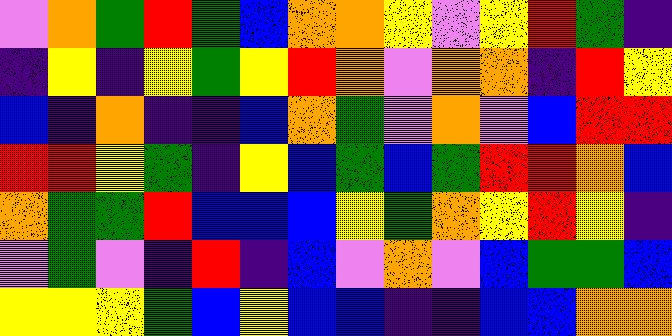[["violet", "orange", "green", "red", "green", "blue", "orange", "orange", "yellow", "violet", "yellow", "red", "green", "indigo"], ["indigo", "yellow", "indigo", "yellow", "green", "yellow", "red", "orange", "violet", "orange", "orange", "indigo", "red", "yellow"], ["blue", "indigo", "orange", "indigo", "indigo", "blue", "orange", "green", "violet", "orange", "violet", "blue", "red", "red"], ["red", "red", "yellow", "green", "indigo", "yellow", "blue", "green", "blue", "green", "red", "red", "orange", "blue"], ["orange", "green", "green", "red", "blue", "blue", "blue", "yellow", "green", "orange", "yellow", "red", "yellow", "indigo"], ["violet", "green", "violet", "indigo", "red", "indigo", "blue", "violet", "orange", "violet", "blue", "green", "green", "blue"], ["yellow", "yellow", "yellow", "green", "blue", "yellow", "blue", "blue", "indigo", "indigo", "blue", "blue", "orange", "orange"]]